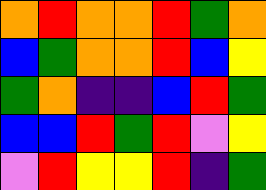[["orange", "red", "orange", "orange", "red", "green", "orange"], ["blue", "green", "orange", "orange", "red", "blue", "yellow"], ["green", "orange", "indigo", "indigo", "blue", "red", "green"], ["blue", "blue", "red", "green", "red", "violet", "yellow"], ["violet", "red", "yellow", "yellow", "red", "indigo", "green"]]